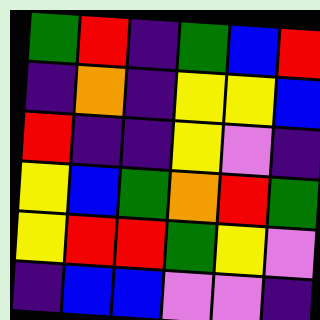[["green", "red", "indigo", "green", "blue", "red"], ["indigo", "orange", "indigo", "yellow", "yellow", "blue"], ["red", "indigo", "indigo", "yellow", "violet", "indigo"], ["yellow", "blue", "green", "orange", "red", "green"], ["yellow", "red", "red", "green", "yellow", "violet"], ["indigo", "blue", "blue", "violet", "violet", "indigo"]]